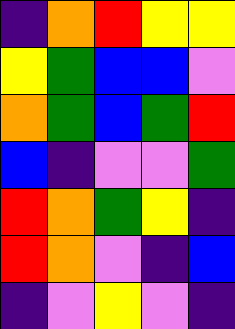[["indigo", "orange", "red", "yellow", "yellow"], ["yellow", "green", "blue", "blue", "violet"], ["orange", "green", "blue", "green", "red"], ["blue", "indigo", "violet", "violet", "green"], ["red", "orange", "green", "yellow", "indigo"], ["red", "orange", "violet", "indigo", "blue"], ["indigo", "violet", "yellow", "violet", "indigo"]]